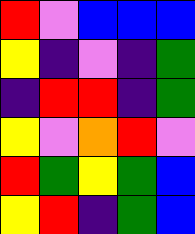[["red", "violet", "blue", "blue", "blue"], ["yellow", "indigo", "violet", "indigo", "green"], ["indigo", "red", "red", "indigo", "green"], ["yellow", "violet", "orange", "red", "violet"], ["red", "green", "yellow", "green", "blue"], ["yellow", "red", "indigo", "green", "blue"]]